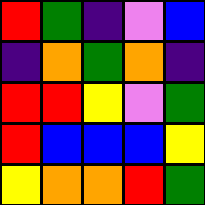[["red", "green", "indigo", "violet", "blue"], ["indigo", "orange", "green", "orange", "indigo"], ["red", "red", "yellow", "violet", "green"], ["red", "blue", "blue", "blue", "yellow"], ["yellow", "orange", "orange", "red", "green"]]